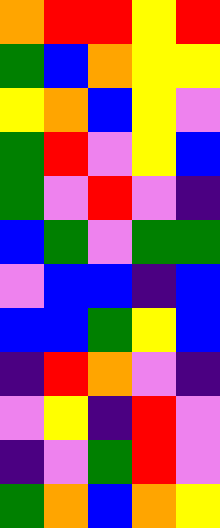[["orange", "red", "red", "yellow", "red"], ["green", "blue", "orange", "yellow", "yellow"], ["yellow", "orange", "blue", "yellow", "violet"], ["green", "red", "violet", "yellow", "blue"], ["green", "violet", "red", "violet", "indigo"], ["blue", "green", "violet", "green", "green"], ["violet", "blue", "blue", "indigo", "blue"], ["blue", "blue", "green", "yellow", "blue"], ["indigo", "red", "orange", "violet", "indigo"], ["violet", "yellow", "indigo", "red", "violet"], ["indigo", "violet", "green", "red", "violet"], ["green", "orange", "blue", "orange", "yellow"]]